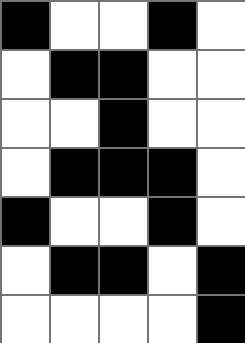[["black", "white", "white", "black", "white"], ["white", "black", "black", "white", "white"], ["white", "white", "black", "white", "white"], ["white", "black", "black", "black", "white"], ["black", "white", "white", "black", "white"], ["white", "black", "black", "white", "black"], ["white", "white", "white", "white", "black"]]